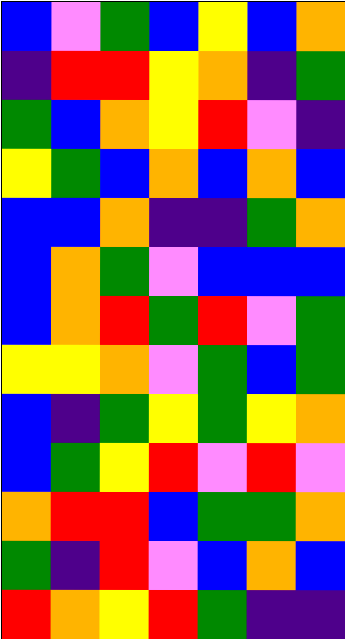[["blue", "violet", "green", "blue", "yellow", "blue", "orange"], ["indigo", "red", "red", "yellow", "orange", "indigo", "green"], ["green", "blue", "orange", "yellow", "red", "violet", "indigo"], ["yellow", "green", "blue", "orange", "blue", "orange", "blue"], ["blue", "blue", "orange", "indigo", "indigo", "green", "orange"], ["blue", "orange", "green", "violet", "blue", "blue", "blue"], ["blue", "orange", "red", "green", "red", "violet", "green"], ["yellow", "yellow", "orange", "violet", "green", "blue", "green"], ["blue", "indigo", "green", "yellow", "green", "yellow", "orange"], ["blue", "green", "yellow", "red", "violet", "red", "violet"], ["orange", "red", "red", "blue", "green", "green", "orange"], ["green", "indigo", "red", "violet", "blue", "orange", "blue"], ["red", "orange", "yellow", "red", "green", "indigo", "indigo"]]